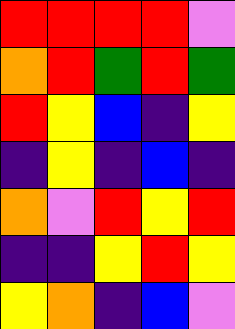[["red", "red", "red", "red", "violet"], ["orange", "red", "green", "red", "green"], ["red", "yellow", "blue", "indigo", "yellow"], ["indigo", "yellow", "indigo", "blue", "indigo"], ["orange", "violet", "red", "yellow", "red"], ["indigo", "indigo", "yellow", "red", "yellow"], ["yellow", "orange", "indigo", "blue", "violet"]]